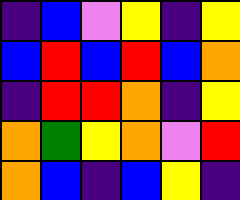[["indigo", "blue", "violet", "yellow", "indigo", "yellow"], ["blue", "red", "blue", "red", "blue", "orange"], ["indigo", "red", "red", "orange", "indigo", "yellow"], ["orange", "green", "yellow", "orange", "violet", "red"], ["orange", "blue", "indigo", "blue", "yellow", "indigo"]]